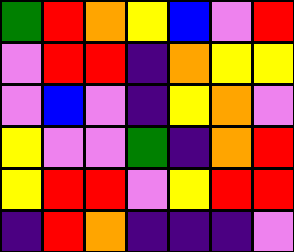[["green", "red", "orange", "yellow", "blue", "violet", "red"], ["violet", "red", "red", "indigo", "orange", "yellow", "yellow"], ["violet", "blue", "violet", "indigo", "yellow", "orange", "violet"], ["yellow", "violet", "violet", "green", "indigo", "orange", "red"], ["yellow", "red", "red", "violet", "yellow", "red", "red"], ["indigo", "red", "orange", "indigo", "indigo", "indigo", "violet"]]